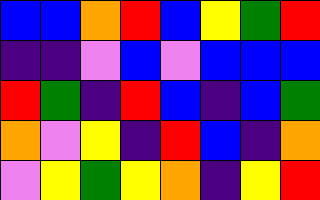[["blue", "blue", "orange", "red", "blue", "yellow", "green", "red"], ["indigo", "indigo", "violet", "blue", "violet", "blue", "blue", "blue"], ["red", "green", "indigo", "red", "blue", "indigo", "blue", "green"], ["orange", "violet", "yellow", "indigo", "red", "blue", "indigo", "orange"], ["violet", "yellow", "green", "yellow", "orange", "indigo", "yellow", "red"]]